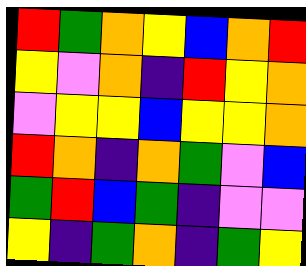[["red", "green", "orange", "yellow", "blue", "orange", "red"], ["yellow", "violet", "orange", "indigo", "red", "yellow", "orange"], ["violet", "yellow", "yellow", "blue", "yellow", "yellow", "orange"], ["red", "orange", "indigo", "orange", "green", "violet", "blue"], ["green", "red", "blue", "green", "indigo", "violet", "violet"], ["yellow", "indigo", "green", "orange", "indigo", "green", "yellow"]]